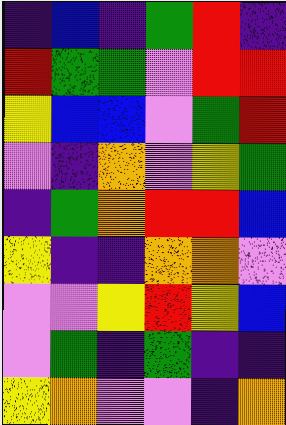[["indigo", "blue", "indigo", "green", "red", "indigo"], ["red", "green", "green", "violet", "red", "red"], ["yellow", "blue", "blue", "violet", "green", "red"], ["violet", "indigo", "orange", "violet", "yellow", "green"], ["indigo", "green", "orange", "red", "red", "blue"], ["yellow", "indigo", "indigo", "orange", "orange", "violet"], ["violet", "violet", "yellow", "red", "yellow", "blue"], ["violet", "green", "indigo", "green", "indigo", "indigo"], ["yellow", "orange", "violet", "violet", "indigo", "orange"]]